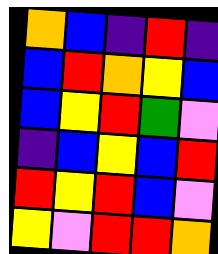[["orange", "blue", "indigo", "red", "indigo"], ["blue", "red", "orange", "yellow", "blue"], ["blue", "yellow", "red", "green", "violet"], ["indigo", "blue", "yellow", "blue", "red"], ["red", "yellow", "red", "blue", "violet"], ["yellow", "violet", "red", "red", "orange"]]